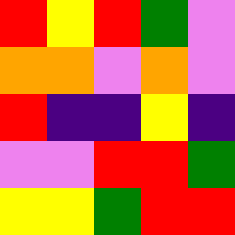[["red", "yellow", "red", "green", "violet"], ["orange", "orange", "violet", "orange", "violet"], ["red", "indigo", "indigo", "yellow", "indigo"], ["violet", "violet", "red", "red", "green"], ["yellow", "yellow", "green", "red", "red"]]